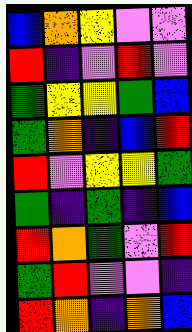[["blue", "orange", "yellow", "violet", "violet"], ["red", "indigo", "violet", "red", "violet"], ["green", "yellow", "yellow", "green", "blue"], ["green", "orange", "indigo", "blue", "red"], ["red", "violet", "yellow", "yellow", "green"], ["green", "indigo", "green", "indigo", "blue"], ["red", "orange", "green", "violet", "red"], ["green", "red", "violet", "violet", "indigo"], ["red", "orange", "indigo", "orange", "blue"]]